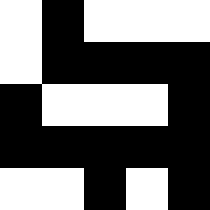[["white", "black", "white", "white", "white"], ["white", "black", "black", "black", "black"], ["black", "white", "white", "white", "black"], ["black", "black", "black", "black", "black"], ["white", "white", "black", "white", "black"]]